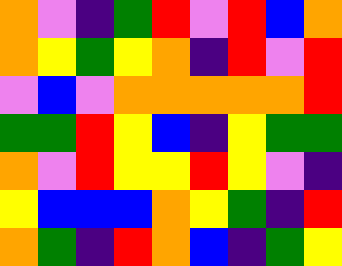[["orange", "violet", "indigo", "green", "red", "violet", "red", "blue", "orange"], ["orange", "yellow", "green", "yellow", "orange", "indigo", "red", "violet", "red"], ["violet", "blue", "violet", "orange", "orange", "orange", "orange", "orange", "red"], ["green", "green", "red", "yellow", "blue", "indigo", "yellow", "green", "green"], ["orange", "violet", "red", "yellow", "yellow", "red", "yellow", "violet", "indigo"], ["yellow", "blue", "blue", "blue", "orange", "yellow", "green", "indigo", "red"], ["orange", "green", "indigo", "red", "orange", "blue", "indigo", "green", "yellow"]]